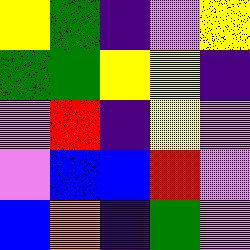[["yellow", "green", "indigo", "violet", "yellow"], ["green", "green", "yellow", "yellow", "indigo"], ["violet", "red", "indigo", "yellow", "violet"], ["violet", "blue", "blue", "red", "violet"], ["blue", "orange", "indigo", "green", "violet"]]